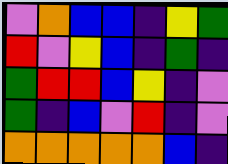[["violet", "orange", "blue", "blue", "indigo", "yellow", "green"], ["red", "violet", "yellow", "blue", "indigo", "green", "indigo"], ["green", "red", "red", "blue", "yellow", "indigo", "violet"], ["green", "indigo", "blue", "violet", "red", "indigo", "violet"], ["orange", "orange", "orange", "orange", "orange", "blue", "indigo"]]